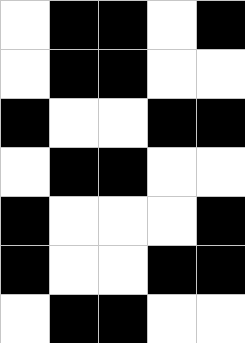[["white", "black", "black", "white", "black"], ["white", "black", "black", "white", "white"], ["black", "white", "white", "black", "black"], ["white", "black", "black", "white", "white"], ["black", "white", "white", "white", "black"], ["black", "white", "white", "black", "black"], ["white", "black", "black", "white", "white"]]